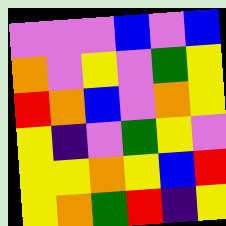[["violet", "violet", "violet", "blue", "violet", "blue"], ["orange", "violet", "yellow", "violet", "green", "yellow"], ["red", "orange", "blue", "violet", "orange", "yellow"], ["yellow", "indigo", "violet", "green", "yellow", "violet"], ["yellow", "yellow", "orange", "yellow", "blue", "red"], ["yellow", "orange", "green", "red", "indigo", "yellow"]]